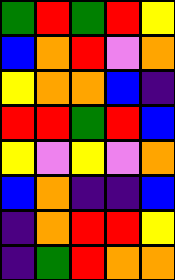[["green", "red", "green", "red", "yellow"], ["blue", "orange", "red", "violet", "orange"], ["yellow", "orange", "orange", "blue", "indigo"], ["red", "red", "green", "red", "blue"], ["yellow", "violet", "yellow", "violet", "orange"], ["blue", "orange", "indigo", "indigo", "blue"], ["indigo", "orange", "red", "red", "yellow"], ["indigo", "green", "red", "orange", "orange"]]